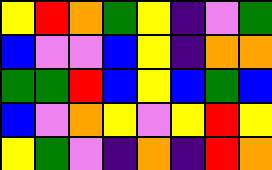[["yellow", "red", "orange", "green", "yellow", "indigo", "violet", "green"], ["blue", "violet", "violet", "blue", "yellow", "indigo", "orange", "orange"], ["green", "green", "red", "blue", "yellow", "blue", "green", "blue"], ["blue", "violet", "orange", "yellow", "violet", "yellow", "red", "yellow"], ["yellow", "green", "violet", "indigo", "orange", "indigo", "red", "orange"]]